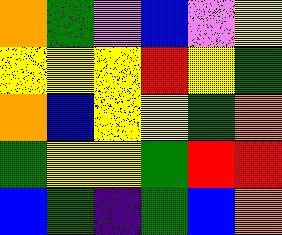[["orange", "green", "violet", "blue", "violet", "yellow"], ["yellow", "yellow", "yellow", "red", "yellow", "green"], ["orange", "blue", "yellow", "yellow", "green", "orange"], ["green", "yellow", "yellow", "green", "red", "red"], ["blue", "green", "indigo", "green", "blue", "orange"]]